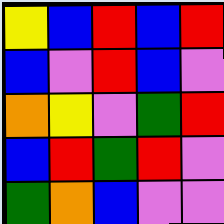[["yellow", "blue", "red", "blue", "red"], ["blue", "violet", "red", "blue", "violet"], ["orange", "yellow", "violet", "green", "red"], ["blue", "red", "green", "red", "violet"], ["green", "orange", "blue", "violet", "violet"]]